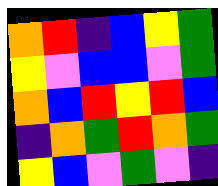[["orange", "red", "indigo", "blue", "yellow", "green"], ["yellow", "violet", "blue", "blue", "violet", "green"], ["orange", "blue", "red", "yellow", "red", "blue"], ["indigo", "orange", "green", "red", "orange", "green"], ["yellow", "blue", "violet", "green", "violet", "indigo"]]